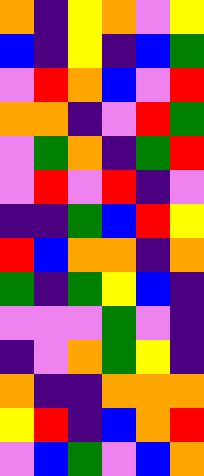[["orange", "indigo", "yellow", "orange", "violet", "yellow"], ["blue", "indigo", "yellow", "indigo", "blue", "green"], ["violet", "red", "orange", "blue", "violet", "red"], ["orange", "orange", "indigo", "violet", "red", "green"], ["violet", "green", "orange", "indigo", "green", "red"], ["violet", "red", "violet", "red", "indigo", "violet"], ["indigo", "indigo", "green", "blue", "red", "yellow"], ["red", "blue", "orange", "orange", "indigo", "orange"], ["green", "indigo", "green", "yellow", "blue", "indigo"], ["violet", "violet", "violet", "green", "violet", "indigo"], ["indigo", "violet", "orange", "green", "yellow", "indigo"], ["orange", "indigo", "indigo", "orange", "orange", "orange"], ["yellow", "red", "indigo", "blue", "orange", "red"], ["violet", "blue", "green", "violet", "blue", "orange"]]